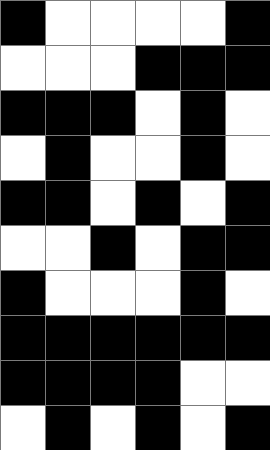[["black", "white", "white", "white", "white", "black"], ["white", "white", "white", "black", "black", "black"], ["black", "black", "black", "white", "black", "white"], ["white", "black", "white", "white", "black", "white"], ["black", "black", "white", "black", "white", "black"], ["white", "white", "black", "white", "black", "black"], ["black", "white", "white", "white", "black", "white"], ["black", "black", "black", "black", "black", "black"], ["black", "black", "black", "black", "white", "white"], ["white", "black", "white", "black", "white", "black"]]